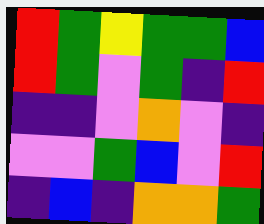[["red", "green", "yellow", "green", "green", "blue"], ["red", "green", "violet", "green", "indigo", "red"], ["indigo", "indigo", "violet", "orange", "violet", "indigo"], ["violet", "violet", "green", "blue", "violet", "red"], ["indigo", "blue", "indigo", "orange", "orange", "green"]]